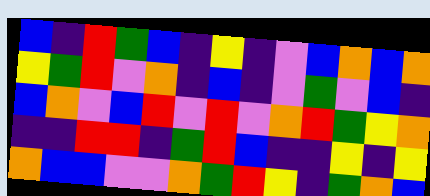[["blue", "indigo", "red", "green", "blue", "indigo", "yellow", "indigo", "violet", "blue", "orange", "blue", "orange"], ["yellow", "green", "red", "violet", "orange", "indigo", "blue", "indigo", "violet", "green", "violet", "blue", "indigo"], ["blue", "orange", "violet", "blue", "red", "violet", "red", "violet", "orange", "red", "green", "yellow", "orange"], ["indigo", "indigo", "red", "red", "indigo", "green", "red", "blue", "indigo", "indigo", "yellow", "indigo", "yellow"], ["orange", "blue", "blue", "violet", "violet", "orange", "green", "red", "yellow", "indigo", "green", "orange", "blue"]]